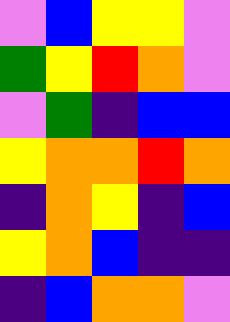[["violet", "blue", "yellow", "yellow", "violet"], ["green", "yellow", "red", "orange", "violet"], ["violet", "green", "indigo", "blue", "blue"], ["yellow", "orange", "orange", "red", "orange"], ["indigo", "orange", "yellow", "indigo", "blue"], ["yellow", "orange", "blue", "indigo", "indigo"], ["indigo", "blue", "orange", "orange", "violet"]]